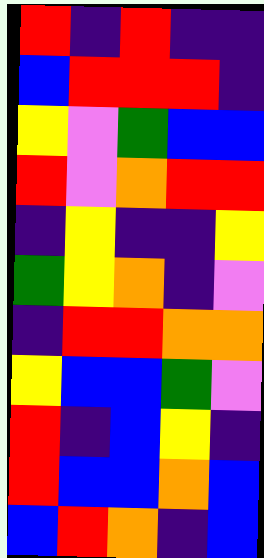[["red", "indigo", "red", "indigo", "indigo"], ["blue", "red", "red", "red", "indigo"], ["yellow", "violet", "green", "blue", "blue"], ["red", "violet", "orange", "red", "red"], ["indigo", "yellow", "indigo", "indigo", "yellow"], ["green", "yellow", "orange", "indigo", "violet"], ["indigo", "red", "red", "orange", "orange"], ["yellow", "blue", "blue", "green", "violet"], ["red", "indigo", "blue", "yellow", "indigo"], ["red", "blue", "blue", "orange", "blue"], ["blue", "red", "orange", "indigo", "blue"]]